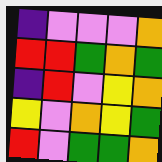[["indigo", "violet", "violet", "violet", "orange"], ["red", "red", "green", "orange", "green"], ["indigo", "red", "violet", "yellow", "orange"], ["yellow", "violet", "orange", "yellow", "green"], ["red", "violet", "green", "green", "orange"]]